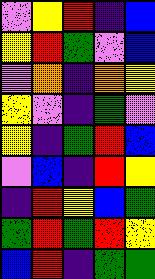[["violet", "yellow", "red", "indigo", "blue"], ["yellow", "red", "green", "violet", "blue"], ["violet", "orange", "indigo", "orange", "yellow"], ["yellow", "violet", "indigo", "green", "violet"], ["yellow", "indigo", "green", "red", "blue"], ["violet", "blue", "indigo", "red", "yellow"], ["indigo", "red", "yellow", "blue", "green"], ["green", "red", "green", "red", "yellow"], ["blue", "red", "indigo", "green", "green"]]